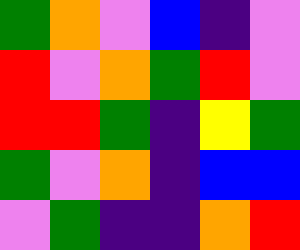[["green", "orange", "violet", "blue", "indigo", "violet"], ["red", "violet", "orange", "green", "red", "violet"], ["red", "red", "green", "indigo", "yellow", "green"], ["green", "violet", "orange", "indigo", "blue", "blue"], ["violet", "green", "indigo", "indigo", "orange", "red"]]